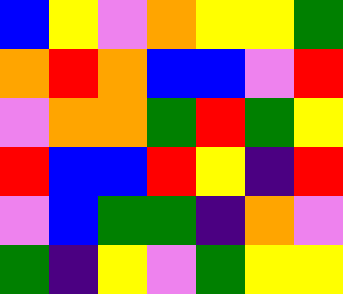[["blue", "yellow", "violet", "orange", "yellow", "yellow", "green"], ["orange", "red", "orange", "blue", "blue", "violet", "red"], ["violet", "orange", "orange", "green", "red", "green", "yellow"], ["red", "blue", "blue", "red", "yellow", "indigo", "red"], ["violet", "blue", "green", "green", "indigo", "orange", "violet"], ["green", "indigo", "yellow", "violet", "green", "yellow", "yellow"]]